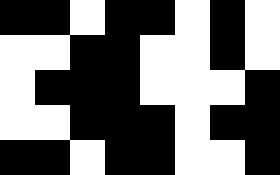[["black", "black", "white", "black", "black", "white", "black", "white"], ["white", "white", "black", "black", "white", "white", "black", "white"], ["white", "black", "black", "black", "white", "white", "white", "black"], ["white", "white", "black", "black", "black", "white", "black", "black"], ["black", "black", "white", "black", "black", "white", "white", "black"]]